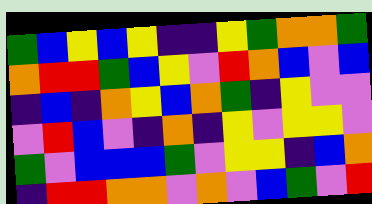[["green", "blue", "yellow", "blue", "yellow", "indigo", "indigo", "yellow", "green", "orange", "orange", "green"], ["orange", "red", "red", "green", "blue", "yellow", "violet", "red", "orange", "blue", "violet", "blue"], ["indigo", "blue", "indigo", "orange", "yellow", "blue", "orange", "green", "indigo", "yellow", "violet", "violet"], ["violet", "red", "blue", "violet", "indigo", "orange", "indigo", "yellow", "violet", "yellow", "yellow", "violet"], ["green", "violet", "blue", "blue", "blue", "green", "violet", "yellow", "yellow", "indigo", "blue", "orange"], ["indigo", "red", "red", "orange", "orange", "violet", "orange", "violet", "blue", "green", "violet", "red"]]